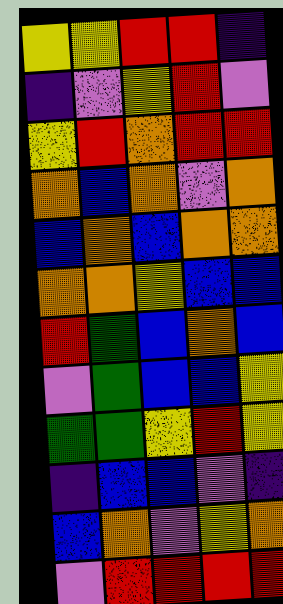[["yellow", "yellow", "red", "red", "indigo"], ["indigo", "violet", "yellow", "red", "violet"], ["yellow", "red", "orange", "red", "red"], ["orange", "blue", "orange", "violet", "orange"], ["blue", "orange", "blue", "orange", "orange"], ["orange", "orange", "yellow", "blue", "blue"], ["red", "green", "blue", "orange", "blue"], ["violet", "green", "blue", "blue", "yellow"], ["green", "green", "yellow", "red", "yellow"], ["indigo", "blue", "blue", "violet", "indigo"], ["blue", "orange", "violet", "yellow", "orange"], ["violet", "red", "red", "red", "red"]]